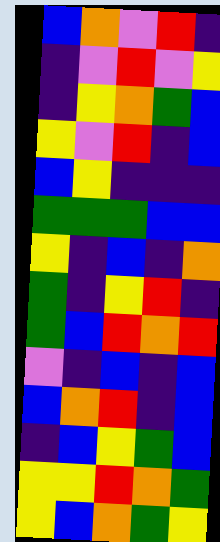[["blue", "orange", "violet", "red", "indigo"], ["indigo", "violet", "red", "violet", "yellow"], ["indigo", "yellow", "orange", "green", "blue"], ["yellow", "violet", "red", "indigo", "blue"], ["blue", "yellow", "indigo", "indigo", "indigo"], ["green", "green", "green", "blue", "blue"], ["yellow", "indigo", "blue", "indigo", "orange"], ["green", "indigo", "yellow", "red", "indigo"], ["green", "blue", "red", "orange", "red"], ["violet", "indigo", "blue", "indigo", "blue"], ["blue", "orange", "red", "indigo", "blue"], ["indigo", "blue", "yellow", "green", "blue"], ["yellow", "yellow", "red", "orange", "green"], ["yellow", "blue", "orange", "green", "yellow"]]